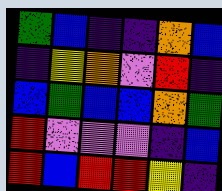[["green", "blue", "indigo", "indigo", "orange", "blue"], ["indigo", "yellow", "orange", "violet", "red", "indigo"], ["blue", "green", "blue", "blue", "orange", "green"], ["red", "violet", "violet", "violet", "indigo", "blue"], ["red", "blue", "red", "red", "yellow", "indigo"]]